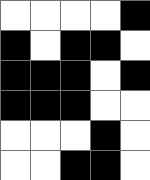[["white", "white", "white", "white", "black"], ["black", "white", "black", "black", "white"], ["black", "black", "black", "white", "black"], ["black", "black", "black", "white", "white"], ["white", "white", "white", "black", "white"], ["white", "white", "black", "black", "white"]]